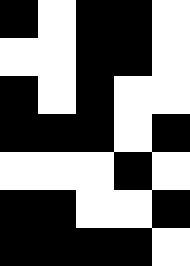[["black", "white", "black", "black", "white"], ["white", "white", "black", "black", "white"], ["black", "white", "black", "white", "white"], ["black", "black", "black", "white", "black"], ["white", "white", "white", "black", "white"], ["black", "black", "white", "white", "black"], ["black", "black", "black", "black", "white"]]